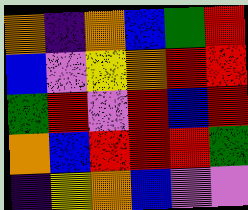[["orange", "indigo", "orange", "blue", "green", "red"], ["blue", "violet", "yellow", "orange", "red", "red"], ["green", "red", "violet", "red", "blue", "red"], ["orange", "blue", "red", "red", "red", "green"], ["indigo", "yellow", "orange", "blue", "violet", "violet"]]